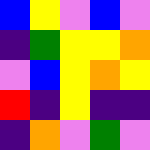[["blue", "yellow", "violet", "blue", "violet"], ["indigo", "green", "yellow", "yellow", "orange"], ["violet", "blue", "yellow", "orange", "yellow"], ["red", "indigo", "yellow", "indigo", "indigo"], ["indigo", "orange", "violet", "green", "violet"]]